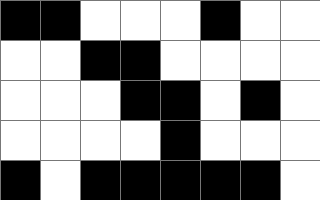[["black", "black", "white", "white", "white", "black", "white", "white"], ["white", "white", "black", "black", "white", "white", "white", "white"], ["white", "white", "white", "black", "black", "white", "black", "white"], ["white", "white", "white", "white", "black", "white", "white", "white"], ["black", "white", "black", "black", "black", "black", "black", "white"]]